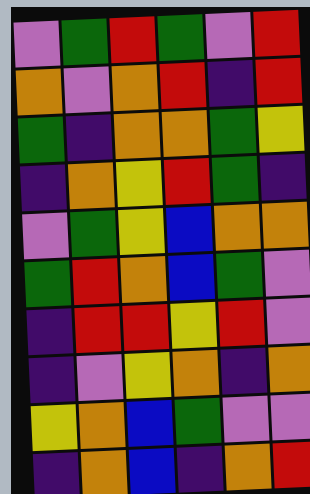[["violet", "green", "red", "green", "violet", "red"], ["orange", "violet", "orange", "red", "indigo", "red"], ["green", "indigo", "orange", "orange", "green", "yellow"], ["indigo", "orange", "yellow", "red", "green", "indigo"], ["violet", "green", "yellow", "blue", "orange", "orange"], ["green", "red", "orange", "blue", "green", "violet"], ["indigo", "red", "red", "yellow", "red", "violet"], ["indigo", "violet", "yellow", "orange", "indigo", "orange"], ["yellow", "orange", "blue", "green", "violet", "violet"], ["indigo", "orange", "blue", "indigo", "orange", "red"]]